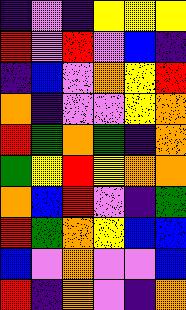[["indigo", "violet", "indigo", "yellow", "yellow", "yellow"], ["red", "violet", "red", "violet", "blue", "indigo"], ["indigo", "blue", "violet", "orange", "yellow", "red"], ["orange", "indigo", "violet", "violet", "yellow", "orange"], ["red", "green", "orange", "green", "indigo", "orange"], ["green", "yellow", "red", "yellow", "orange", "orange"], ["orange", "blue", "red", "violet", "indigo", "green"], ["red", "green", "orange", "yellow", "blue", "blue"], ["blue", "violet", "orange", "violet", "violet", "blue"], ["red", "indigo", "orange", "violet", "indigo", "orange"]]